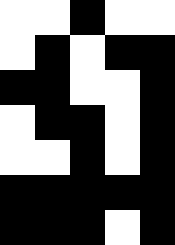[["white", "white", "black", "white", "white"], ["white", "black", "white", "black", "black"], ["black", "black", "white", "white", "black"], ["white", "black", "black", "white", "black"], ["white", "white", "black", "white", "black"], ["black", "black", "black", "black", "black"], ["black", "black", "black", "white", "black"]]